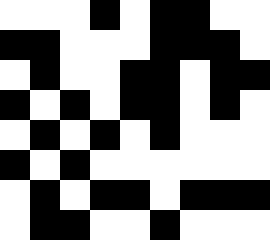[["white", "white", "white", "black", "white", "black", "black", "white", "white"], ["black", "black", "white", "white", "white", "black", "black", "black", "white"], ["white", "black", "white", "white", "black", "black", "white", "black", "black"], ["black", "white", "black", "white", "black", "black", "white", "black", "white"], ["white", "black", "white", "black", "white", "black", "white", "white", "white"], ["black", "white", "black", "white", "white", "white", "white", "white", "white"], ["white", "black", "white", "black", "black", "white", "black", "black", "black"], ["white", "black", "black", "white", "white", "black", "white", "white", "white"]]